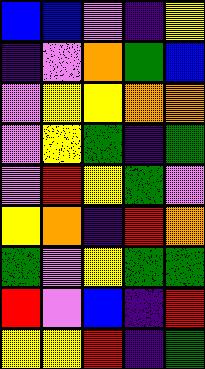[["blue", "blue", "violet", "indigo", "yellow"], ["indigo", "violet", "orange", "green", "blue"], ["violet", "yellow", "yellow", "orange", "orange"], ["violet", "yellow", "green", "indigo", "green"], ["violet", "red", "yellow", "green", "violet"], ["yellow", "orange", "indigo", "red", "orange"], ["green", "violet", "yellow", "green", "green"], ["red", "violet", "blue", "indigo", "red"], ["yellow", "yellow", "red", "indigo", "green"]]